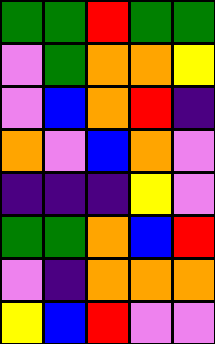[["green", "green", "red", "green", "green"], ["violet", "green", "orange", "orange", "yellow"], ["violet", "blue", "orange", "red", "indigo"], ["orange", "violet", "blue", "orange", "violet"], ["indigo", "indigo", "indigo", "yellow", "violet"], ["green", "green", "orange", "blue", "red"], ["violet", "indigo", "orange", "orange", "orange"], ["yellow", "blue", "red", "violet", "violet"]]